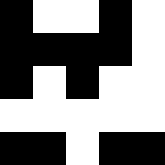[["black", "white", "white", "black", "white"], ["black", "black", "black", "black", "white"], ["black", "white", "black", "white", "white"], ["white", "white", "white", "white", "white"], ["black", "black", "white", "black", "black"]]